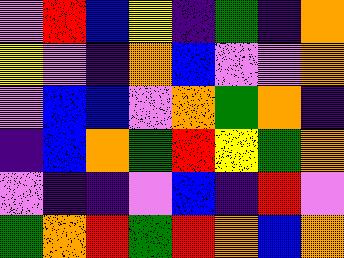[["violet", "red", "blue", "yellow", "indigo", "green", "indigo", "orange"], ["yellow", "violet", "indigo", "orange", "blue", "violet", "violet", "orange"], ["violet", "blue", "blue", "violet", "orange", "green", "orange", "indigo"], ["indigo", "blue", "orange", "green", "red", "yellow", "green", "orange"], ["violet", "indigo", "indigo", "violet", "blue", "indigo", "red", "violet"], ["green", "orange", "red", "green", "red", "orange", "blue", "orange"]]